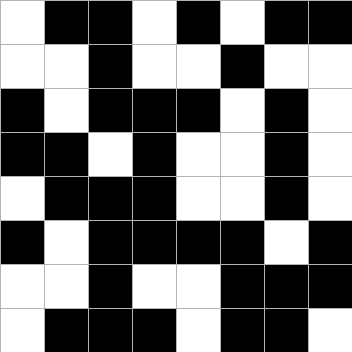[["white", "black", "black", "white", "black", "white", "black", "black"], ["white", "white", "black", "white", "white", "black", "white", "white"], ["black", "white", "black", "black", "black", "white", "black", "white"], ["black", "black", "white", "black", "white", "white", "black", "white"], ["white", "black", "black", "black", "white", "white", "black", "white"], ["black", "white", "black", "black", "black", "black", "white", "black"], ["white", "white", "black", "white", "white", "black", "black", "black"], ["white", "black", "black", "black", "white", "black", "black", "white"]]